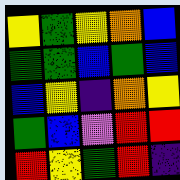[["yellow", "green", "yellow", "orange", "blue"], ["green", "green", "blue", "green", "blue"], ["blue", "yellow", "indigo", "orange", "yellow"], ["green", "blue", "violet", "red", "red"], ["red", "yellow", "green", "red", "indigo"]]